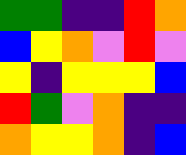[["green", "green", "indigo", "indigo", "red", "orange"], ["blue", "yellow", "orange", "violet", "red", "violet"], ["yellow", "indigo", "yellow", "yellow", "yellow", "blue"], ["red", "green", "violet", "orange", "indigo", "indigo"], ["orange", "yellow", "yellow", "orange", "indigo", "blue"]]